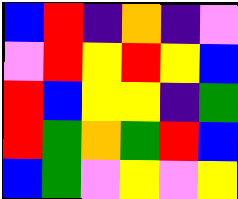[["blue", "red", "indigo", "orange", "indigo", "violet"], ["violet", "red", "yellow", "red", "yellow", "blue"], ["red", "blue", "yellow", "yellow", "indigo", "green"], ["red", "green", "orange", "green", "red", "blue"], ["blue", "green", "violet", "yellow", "violet", "yellow"]]